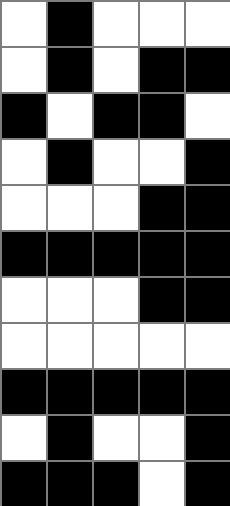[["white", "black", "white", "white", "white"], ["white", "black", "white", "black", "black"], ["black", "white", "black", "black", "white"], ["white", "black", "white", "white", "black"], ["white", "white", "white", "black", "black"], ["black", "black", "black", "black", "black"], ["white", "white", "white", "black", "black"], ["white", "white", "white", "white", "white"], ["black", "black", "black", "black", "black"], ["white", "black", "white", "white", "black"], ["black", "black", "black", "white", "black"]]